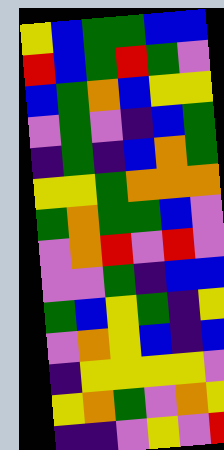[["yellow", "blue", "green", "green", "blue", "blue"], ["red", "blue", "green", "red", "green", "violet"], ["blue", "green", "orange", "blue", "yellow", "yellow"], ["violet", "green", "violet", "indigo", "blue", "green"], ["indigo", "green", "indigo", "blue", "orange", "green"], ["yellow", "yellow", "green", "orange", "orange", "orange"], ["green", "orange", "green", "green", "blue", "violet"], ["violet", "orange", "red", "violet", "red", "violet"], ["violet", "violet", "green", "indigo", "blue", "blue"], ["green", "blue", "yellow", "green", "indigo", "yellow"], ["violet", "orange", "yellow", "blue", "indigo", "blue"], ["indigo", "yellow", "yellow", "yellow", "yellow", "violet"], ["yellow", "orange", "green", "violet", "orange", "yellow"], ["indigo", "indigo", "violet", "yellow", "violet", "red"]]